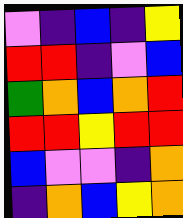[["violet", "indigo", "blue", "indigo", "yellow"], ["red", "red", "indigo", "violet", "blue"], ["green", "orange", "blue", "orange", "red"], ["red", "red", "yellow", "red", "red"], ["blue", "violet", "violet", "indigo", "orange"], ["indigo", "orange", "blue", "yellow", "orange"]]